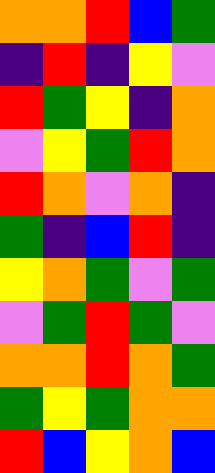[["orange", "orange", "red", "blue", "green"], ["indigo", "red", "indigo", "yellow", "violet"], ["red", "green", "yellow", "indigo", "orange"], ["violet", "yellow", "green", "red", "orange"], ["red", "orange", "violet", "orange", "indigo"], ["green", "indigo", "blue", "red", "indigo"], ["yellow", "orange", "green", "violet", "green"], ["violet", "green", "red", "green", "violet"], ["orange", "orange", "red", "orange", "green"], ["green", "yellow", "green", "orange", "orange"], ["red", "blue", "yellow", "orange", "blue"]]